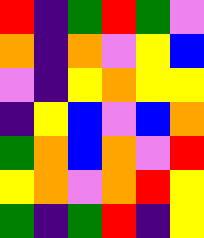[["red", "indigo", "green", "red", "green", "violet"], ["orange", "indigo", "orange", "violet", "yellow", "blue"], ["violet", "indigo", "yellow", "orange", "yellow", "yellow"], ["indigo", "yellow", "blue", "violet", "blue", "orange"], ["green", "orange", "blue", "orange", "violet", "red"], ["yellow", "orange", "violet", "orange", "red", "yellow"], ["green", "indigo", "green", "red", "indigo", "yellow"]]